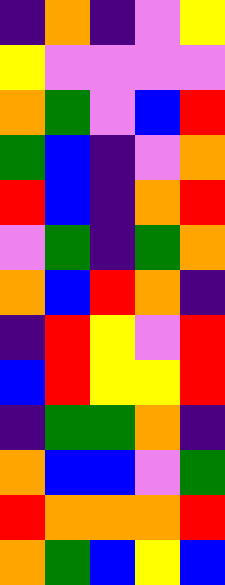[["indigo", "orange", "indigo", "violet", "yellow"], ["yellow", "violet", "violet", "violet", "violet"], ["orange", "green", "violet", "blue", "red"], ["green", "blue", "indigo", "violet", "orange"], ["red", "blue", "indigo", "orange", "red"], ["violet", "green", "indigo", "green", "orange"], ["orange", "blue", "red", "orange", "indigo"], ["indigo", "red", "yellow", "violet", "red"], ["blue", "red", "yellow", "yellow", "red"], ["indigo", "green", "green", "orange", "indigo"], ["orange", "blue", "blue", "violet", "green"], ["red", "orange", "orange", "orange", "red"], ["orange", "green", "blue", "yellow", "blue"]]